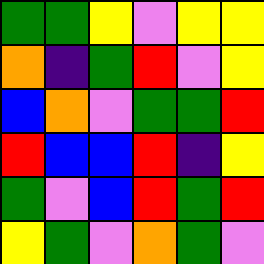[["green", "green", "yellow", "violet", "yellow", "yellow"], ["orange", "indigo", "green", "red", "violet", "yellow"], ["blue", "orange", "violet", "green", "green", "red"], ["red", "blue", "blue", "red", "indigo", "yellow"], ["green", "violet", "blue", "red", "green", "red"], ["yellow", "green", "violet", "orange", "green", "violet"]]